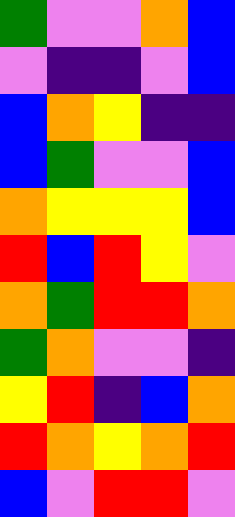[["green", "violet", "violet", "orange", "blue"], ["violet", "indigo", "indigo", "violet", "blue"], ["blue", "orange", "yellow", "indigo", "indigo"], ["blue", "green", "violet", "violet", "blue"], ["orange", "yellow", "yellow", "yellow", "blue"], ["red", "blue", "red", "yellow", "violet"], ["orange", "green", "red", "red", "orange"], ["green", "orange", "violet", "violet", "indigo"], ["yellow", "red", "indigo", "blue", "orange"], ["red", "orange", "yellow", "orange", "red"], ["blue", "violet", "red", "red", "violet"]]